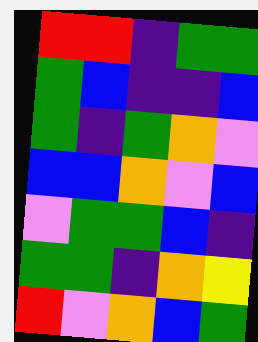[["red", "red", "indigo", "green", "green"], ["green", "blue", "indigo", "indigo", "blue"], ["green", "indigo", "green", "orange", "violet"], ["blue", "blue", "orange", "violet", "blue"], ["violet", "green", "green", "blue", "indigo"], ["green", "green", "indigo", "orange", "yellow"], ["red", "violet", "orange", "blue", "green"]]